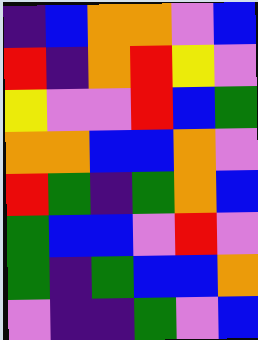[["indigo", "blue", "orange", "orange", "violet", "blue"], ["red", "indigo", "orange", "red", "yellow", "violet"], ["yellow", "violet", "violet", "red", "blue", "green"], ["orange", "orange", "blue", "blue", "orange", "violet"], ["red", "green", "indigo", "green", "orange", "blue"], ["green", "blue", "blue", "violet", "red", "violet"], ["green", "indigo", "green", "blue", "blue", "orange"], ["violet", "indigo", "indigo", "green", "violet", "blue"]]